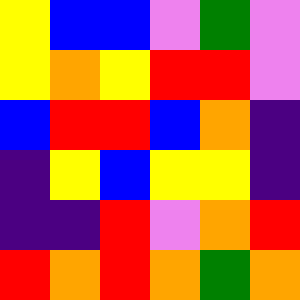[["yellow", "blue", "blue", "violet", "green", "violet"], ["yellow", "orange", "yellow", "red", "red", "violet"], ["blue", "red", "red", "blue", "orange", "indigo"], ["indigo", "yellow", "blue", "yellow", "yellow", "indigo"], ["indigo", "indigo", "red", "violet", "orange", "red"], ["red", "orange", "red", "orange", "green", "orange"]]